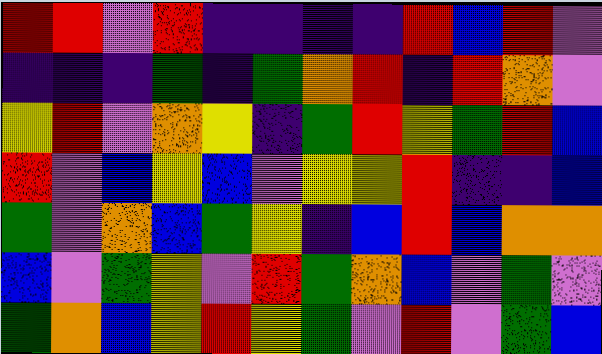[["red", "red", "violet", "red", "indigo", "indigo", "indigo", "indigo", "red", "blue", "red", "violet"], ["indigo", "indigo", "indigo", "green", "indigo", "green", "orange", "red", "indigo", "red", "orange", "violet"], ["yellow", "red", "violet", "orange", "yellow", "indigo", "green", "red", "yellow", "green", "red", "blue"], ["red", "violet", "blue", "yellow", "blue", "violet", "yellow", "yellow", "red", "indigo", "indigo", "blue"], ["green", "violet", "orange", "blue", "green", "yellow", "indigo", "blue", "red", "blue", "orange", "orange"], ["blue", "violet", "green", "yellow", "violet", "red", "green", "orange", "blue", "violet", "green", "violet"], ["green", "orange", "blue", "yellow", "red", "yellow", "green", "violet", "red", "violet", "green", "blue"]]